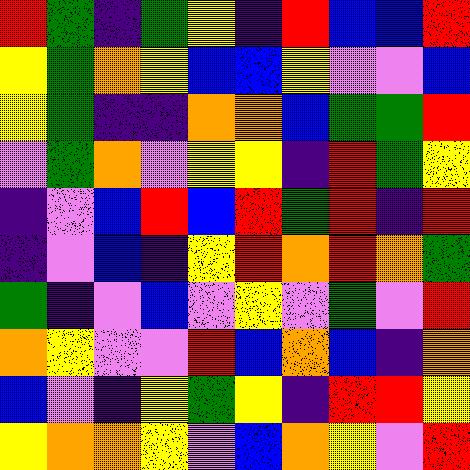[["red", "green", "indigo", "green", "yellow", "indigo", "red", "blue", "blue", "red"], ["yellow", "green", "orange", "yellow", "blue", "blue", "yellow", "violet", "violet", "blue"], ["yellow", "green", "indigo", "indigo", "orange", "orange", "blue", "green", "green", "red"], ["violet", "green", "orange", "violet", "yellow", "yellow", "indigo", "red", "green", "yellow"], ["indigo", "violet", "blue", "red", "blue", "red", "green", "red", "indigo", "red"], ["indigo", "violet", "blue", "indigo", "yellow", "red", "orange", "red", "orange", "green"], ["green", "indigo", "violet", "blue", "violet", "yellow", "violet", "green", "violet", "red"], ["orange", "yellow", "violet", "violet", "red", "blue", "orange", "blue", "indigo", "orange"], ["blue", "violet", "indigo", "yellow", "green", "yellow", "indigo", "red", "red", "yellow"], ["yellow", "orange", "orange", "yellow", "violet", "blue", "orange", "yellow", "violet", "red"]]